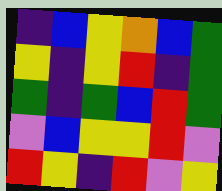[["indigo", "blue", "yellow", "orange", "blue", "green"], ["yellow", "indigo", "yellow", "red", "indigo", "green"], ["green", "indigo", "green", "blue", "red", "green"], ["violet", "blue", "yellow", "yellow", "red", "violet"], ["red", "yellow", "indigo", "red", "violet", "yellow"]]